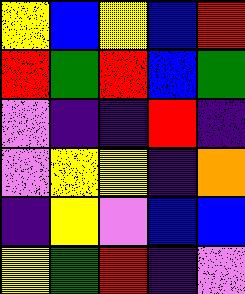[["yellow", "blue", "yellow", "blue", "red"], ["red", "green", "red", "blue", "green"], ["violet", "indigo", "indigo", "red", "indigo"], ["violet", "yellow", "yellow", "indigo", "orange"], ["indigo", "yellow", "violet", "blue", "blue"], ["yellow", "green", "red", "indigo", "violet"]]